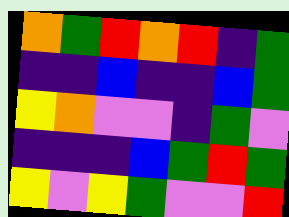[["orange", "green", "red", "orange", "red", "indigo", "green"], ["indigo", "indigo", "blue", "indigo", "indigo", "blue", "green"], ["yellow", "orange", "violet", "violet", "indigo", "green", "violet"], ["indigo", "indigo", "indigo", "blue", "green", "red", "green"], ["yellow", "violet", "yellow", "green", "violet", "violet", "red"]]